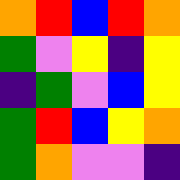[["orange", "red", "blue", "red", "orange"], ["green", "violet", "yellow", "indigo", "yellow"], ["indigo", "green", "violet", "blue", "yellow"], ["green", "red", "blue", "yellow", "orange"], ["green", "orange", "violet", "violet", "indigo"]]